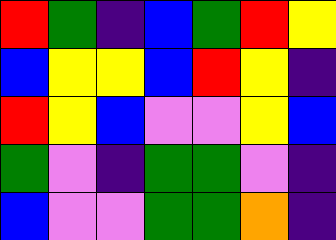[["red", "green", "indigo", "blue", "green", "red", "yellow"], ["blue", "yellow", "yellow", "blue", "red", "yellow", "indigo"], ["red", "yellow", "blue", "violet", "violet", "yellow", "blue"], ["green", "violet", "indigo", "green", "green", "violet", "indigo"], ["blue", "violet", "violet", "green", "green", "orange", "indigo"]]